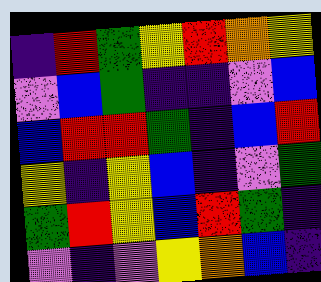[["indigo", "red", "green", "yellow", "red", "orange", "yellow"], ["violet", "blue", "green", "indigo", "indigo", "violet", "blue"], ["blue", "red", "red", "green", "indigo", "blue", "red"], ["yellow", "indigo", "yellow", "blue", "indigo", "violet", "green"], ["green", "red", "yellow", "blue", "red", "green", "indigo"], ["violet", "indigo", "violet", "yellow", "orange", "blue", "indigo"]]